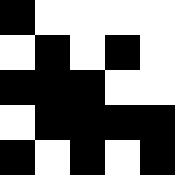[["black", "white", "white", "white", "white"], ["white", "black", "white", "black", "white"], ["black", "black", "black", "white", "white"], ["white", "black", "black", "black", "black"], ["black", "white", "black", "white", "black"]]